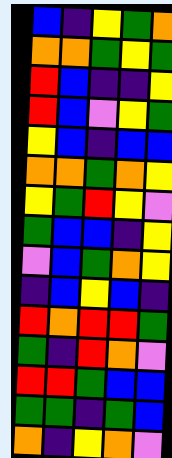[["blue", "indigo", "yellow", "green", "orange"], ["orange", "orange", "green", "yellow", "green"], ["red", "blue", "indigo", "indigo", "yellow"], ["red", "blue", "violet", "yellow", "green"], ["yellow", "blue", "indigo", "blue", "blue"], ["orange", "orange", "green", "orange", "yellow"], ["yellow", "green", "red", "yellow", "violet"], ["green", "blue", "blue", "indigo", "yellow"], ["violet", "blue", "green", "orange", "yellow"], ["indigo", "blue", "yellow", "blue", "indigo"], ["red", "orange", "red", "red", "green"], ["green", "indigo", "red", "orange", "violet"], ["red", "red", "green", "blue", "blue"], ["green", "green", "indigo", "green", "blue"], ["orange", "indigo", "yellow", "orange", "violet"]]